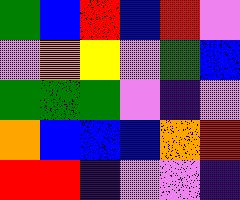[["green", "blue", "red", "blue", "red", "violet"], ["violet", "orange", "yellow", "violet", "green", "blue"], ["green", "green", "green", "violet", "indigo", "violet"], ["orange", "blue", "blue", "blue", "orange", "red"], ["red", "red", "indigo", "violet", "violet", "indigo"]]